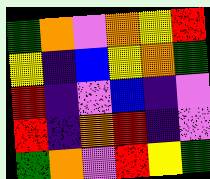[["green", "orange", "violet", "orange", "yellow", "red"], ["yellow", "indigo", "blue", "yellow", "orange", "green"], ["red", "indigo", "violet", "blue", "indigo", "violet"], ["red", "indigo", "orange", "red", "indigo", "violet"], ["green", "orange", "violet", "red", "yellow", "green"]]